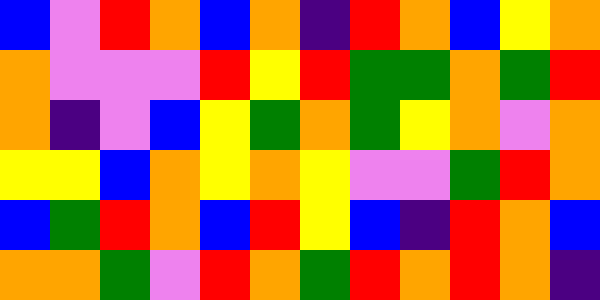[["blue", "violet", "red", "orange", "blue", "orange", "indigo", "red", "orange", "blue", "yellow", "orange"], ["orange", "violet", "violet", "violet", "red", "yellow", "red", "green", "green", "orange", "green", "red"], ["orange", "indigo", "violet", "blue", "yellow", "green", "orange", "green", "yellow", "orange", "violet", "orange"], ["yellow", "yellow", "blue", "orange", "yellow", "orange", "yellow", "violet", "violet", "green", "red", "orange"], ["blue", "green", "red", "orange", "blue", "red", "yellow", "blue", "indigo", "red", "orange", "blue"], ["orange", "orange", "green", "violet", "red", "orange", "green", "red", "orange", "red", "orange", "indigo"]]